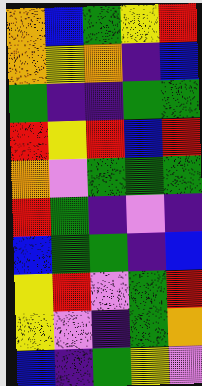[["orange", "blue", "green", "yellow", "red"], ["orange", "yellow", "orange", "indigo", "blue"], ["green", "indigo", "indigo", "green", "green"], ["red", "yellow", "red", "blue", "red"], ["orange", "violet", "green", "green", "green"], ["red", "green", "indigo", "violet", "indigo"], ["blue", "green", "green", "indigo", "blue"], ["yellow", "red", "violet", "green", "red"], ["yellow", "violet", "indigo", "green", "orange"], ["blue", "indigo", "green", "yellow", "violet"]]